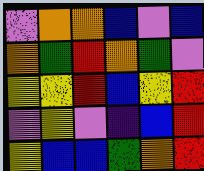[["violet", "orange", "orange", "blue", "violet", "blue"], ["orange", "green", "red", "orange", "green", "violet"], ["yellow", "yellow", "red", "blue", "yellow", "red"], ["violet", "yellow", "violet", "indigo", "blue", "red"], ["yellow", "blue", "blue", "green", "orange", "red"]]